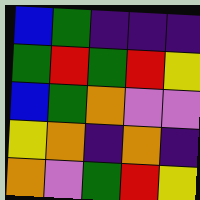[["blue", "green", "indigo", "indigo", "indigo"], ["green", "red", "green", "red", "yellow"], ["blue", "green", "orange", "violet", "violet"], ["yellow", "orange", "indigo", "orange", "indigo"], ["orange", "violet", "green", "red", "yellow"]]